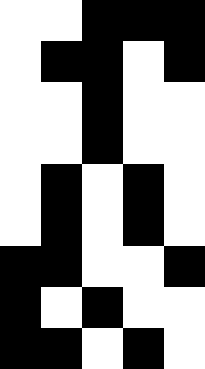[["white", "white", "black", "black", "black"], ["white", "black", "black", "white", "black"], ["white", "white", "black", "white", "white"], ["white", "white", "black", "white", "white"], ["white", "black", "white", "black", "white"], ["white", "black", "white", "black", "white"], ["black", "black", "white", "white", "black"], ["black", "white", "black", "white", "white"], ["black", "black", "white", "black", "white"]]